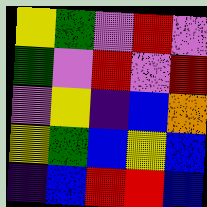[["yellow", "green", "violet", "red", "violet"], ["green", "violet", "red", "violet", "red"], ["violet", "yellow", "indigo", "blue", "orange"], ["yellow", "green", "blue", "yellow", "blue"], ["indigo", "blue", "red", "red", "blue"]]